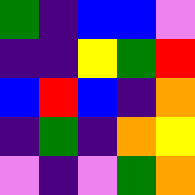[["green", "indigo", "blue", "blue", "violet"], ["indigo", "indigo", "yellow", "green", "red"], ["blue", "red", "blue", "indigo", "orange"], ["indigo", "green", "indigo", "orange", "yellow"], ["violet", "indigo", "violet", "green", "orange"]]